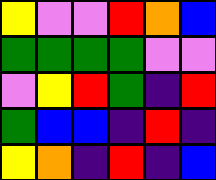[["yellow", "violet", "violet", "red", "orange", "blue"], ["green", "green", "green", "green", "violet", "violet"], ["violet", "yellow", "red", "green", "indigo", "red"], ["green", "blue", "blue", "indigo", "red", "indigo"], ["yellow", "orange", "indigo", "red", "indigo", "blue"]]